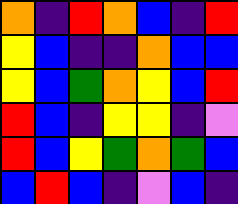[["orange", "indigo", "red", "orange", "blue", "indigo", "red"], ["yellow", "blue", "indigo", "indigo", "orange", "blue", "blue"], ["yellow", "blue", "green", "orange", "yellow", "blue", "red"], ["red", "blue", "indigo", "yellow", "yellow", "indigo", "violet"], ["red", "blue", "yellow", "green", "orange", "green", "blue"], ["blue", "red", "blue", "indigo", "violet", "blue", "indigo"]]